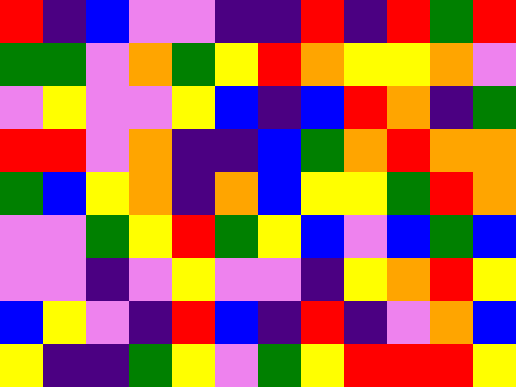[["red", "indigo", "blue", "violet", "violet", "indigo", "indigo", "red", "indigo", "red", "green", "red"], ["green", "green", "violet", "orange", "green", "yellow", "red", "orange", "yellow", "yellow", "orange", "violet"], ["violet", "yellow", "violet", "violet", "yellow", "blue", "indigo", "blue", "red", "orange", "indigo", "green"], ["red", "red", "violet", "orange", "indigo", "indigo", "blue", "green", "orange", "red", "orange", "orange"], ["green", "blue", "yellow", "orange", "indigo", "orange", "blue", "yellow", "yellow", "green", "red", "orange"], ["violet", "violet", "green", "yellow", "red", "green", "yellow", "blue", "violet", "blue", "green", "blue"], ["violet", "violet", "indigo", "violet", "yellow", "violet", "violet", "indigo", "yellow", "orange", "red", "yellow"], ["blue", "yellow", "violet", "indigo", "red", "blue", "indigo", "red", "indigo", "violet", "orange", "blue"], ["yellow", "indigo", "indigo", "green", "yellow", "violet", "green", "yellow", "red", "red", "red", "yellow"]]